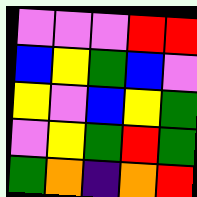[["violet", "violet", "violet", "red", "red"], ["blue", "yellow", "green", "blue", "violet"], ["yellow", "violet", "blue", "yellow", "green"], ["violet", "yellow", "green", "red", "green"], ["green", "orange", "indigo", "orange", "red"]]